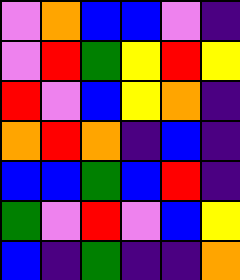[["violet", "orange", "blue", "blue", "violet", "indigo"], ["violet", "red", "green", "yellow", "red", "yellow"], ["red", "violet", "blue", "yellow", "orange", "indigo"], ["orange", "red", "orange", "indigo", "blue", "indigo"], ["blue", "blue", "green", "blue", "red", "indigo"], ["green", "violet", "red", "violet", "blue", "yellow"], ["blue", "indigo", "green", "indigo", "indigo", "orange"]]